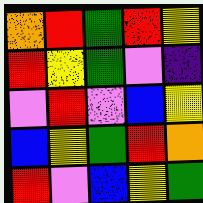[["orange", "red", "green", "red", "yellow"], ["red", "yellow", "green", "violet", "indigo"], ["violet", "red", "violet", "blue", "yellow"], ["blue", "yellow", "green", "red", "orange"], ["red", "violet", "blue", "yellow", "green"]]